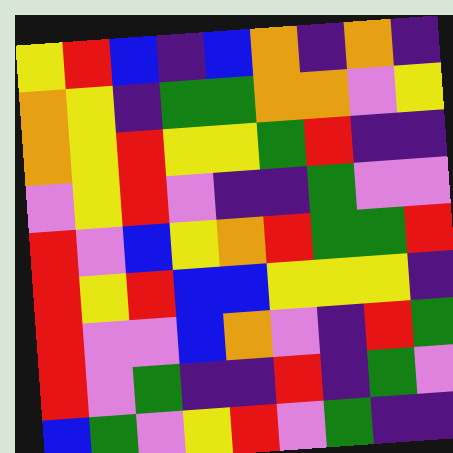[["yellow", "red", "blue", "indigo", "blue", "orange", "indigo", "orange", "indigo"], ["orange", "yellow", "indigo", "green", "green", "orange", "orange", "violet", "yellow"], ["orange", "yellow", "red", "yellow", "yellow", "green", "red", "indigo", "indigo"], ["violet", "yellow", "red", "violet", "indigo", "indigo", "green", "violet", "violet"], ["red", "violet", "blue", "yellow", "orange", "red", "green", "green", "red"], ["red", "yellow", "red", "blue", "blue", "yellow", "yellow", "yellow", "indigo"], ["red", "violet", "violet", "blue", "orange", "violet", "indigo", "red", "green"], ["red", "violet", "green", "indigo", "indigo", "red", "indigo", "green", "violet"], ["blue", "green", "violet", "yellow", "red", "violet", "green", "indigo", "indigo"]]